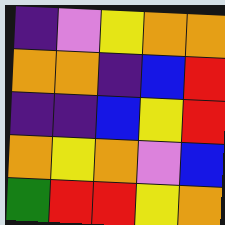[["indigo", "violet", "yellow", "orange", "orange"], ["orange", "orange", "indigo", "blue", "red"], ["indigo", "indigo", "blue", "yellow", "red"], ["orange", "yellow", "orange", "violet", "blue"], ["green", "red", "red", "yellow", "orange"]]